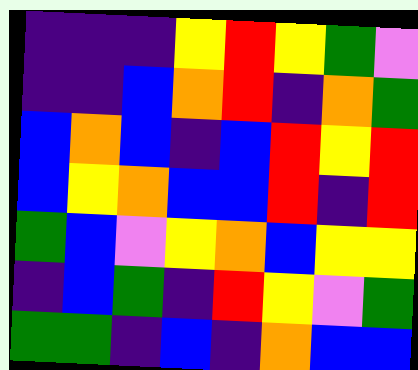[["indigo", "indigo", "indigo", "yellow", "red", "yellow", "green", "violet"], ["indigo", "indigo", "blue", "orange", "red", "indigo", "orange", "green"], ["blue", "orange", "blue", "indigo", "blue", "red", "yellow", "red"], ["blue", "yellow", "orange", "blue", "blue", "red", "indigo", "red"], ["green", "blue", "violet", "yellow", "orange", "blue", "yellow", "yellow"], ["indigo", "blue", "green", "indigo", "red", "yellow", "violet", "green"], ["green", "green", "indigo", "blue", "indigo", "orange", "blue", "blue"]]